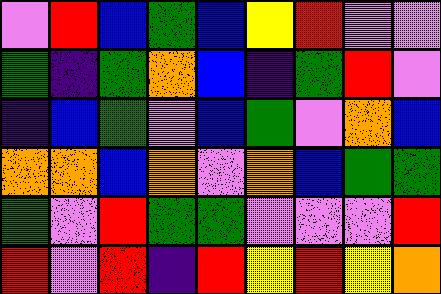[["violet", "red", "blue", "green", "blue", "yellow", "red", "violet", "violet"], ["green", "indigo", "green", "orange", "blue", "indigo", "green", "red", "violet"], ["indigo", "blue", "green", "violet", "blue", "green", "violet", "orange", "blue"], ["orange", "orange", "blue", "orange", "violet", "orange", "blue", "green", "green"], ["green", "violet", "red", "green", "green", "violet", "violet", "violet", "red"], ["red", "violet", "red", "indigo", "red", "yellow", "red", "yellow", "orange"]]